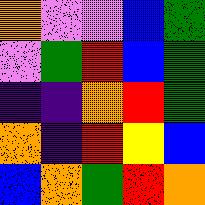[["orange", "violet", "violet", "blue", "green"], ["violet", "green", "red", "blue", "green"], ["indigo", "indigo", "orange", "red", "green"], ["orange", "indigo", "red", "yellow", "blue"], ["blue", "orange", "green", "red", "orange"]]